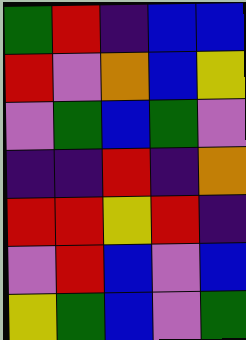[["green", "red", "indigo", "blue", "blue"], ["red", "violet", "orange", "blue", "yellow"], ["violet", "green", "blue", "green", "violet"], ["indigo", "indigo", "red", "indigo", "orange"], ["red", "red", "yellow", "red", "indigo"], ["violet", "red", "blue", "violet", "blue"], ["yellow", "green", "blue", "violet", "green"]]